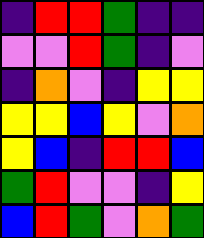[["indigo", "red", "red", "green", "indigo", "indigo"], ["violet", "violet", "red", "green", "indigo", "violet"], ["indigo", "orange", "violet", "indigo", "yellow", "yellow"], ["yellow", "yellow", "blue", "yellow", "violet", "orange"], ["yellow", "blue", "indigo", "red", "red", "blue"], ["green", "red", "violet", "violet", "indigo", "yellow"], ["blue", "red", "green", "violet", "orange", "green"]]